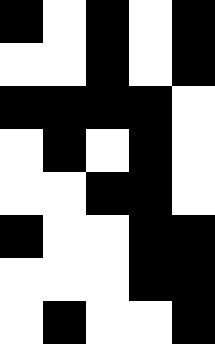[["black", "white", "black", "white", "black"], ["white", "white", "black", "white", "black"], ["black", "black", "black", "black", "white"], ["white", "black", "white", "black", "white"], ["white", "white", "black", "black", "white"], ["black", "white", "white", "black", "black"], ["white", "white", "white", "black", "black"], ["white", "black", "white", "white", "black"]]